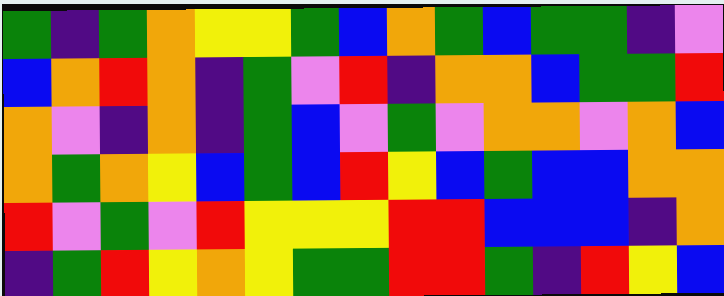[["green", "indigo", "green", "orange", "yellow", "yellow", "green", "blue", "orange", "green", "blue", "green", "green", "indigo", "violet"], ["blue", "orange", "red", "orange", "indigo", "green", "violet", "red", "indigo", "orange", "orange", "blue", "green", "green", "red"], ["orange", "violet", "indigo", "orange", "indigo", "green", "blue", "violet", "green", "violet", "orange", "orange", "violet", "orange", "blue"], ["orange", "green", "orange", "yellow", "blue", "green", "blue", "red", "yellow", "blue", "green", "blue", "blue", "orange", "orange"], ["red", "violet", "green", "violet", "red", "yellow", "yellow", "yellow", "red", "red", "blue", "blue", "blue", "indigo", "orange"], ["indigo", "green", "red", "yellow", "orange", "yellow", "green", "green", "red", "red", "green", "indigo", "red", "yellow", "blue"]]